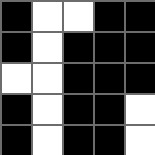[["black", "white", "white", "black", "black"], ["black", "white", "black", "black", "black"], ["white", "white", "black", "black", "black"], ["black", "white", "black", "black", "white"], ["black", "white", "black", "black", "white"]]